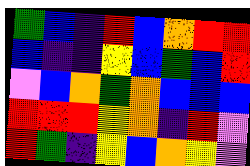[["green", "blue", "indigo", "red", "blue", "orange", "red", "red"], ["blue", "indigo", "indigo", "yellow", "blue", "green", "blue", "red"], ["violet", "blue", "orange", "green", "orange", "blue", "blue", "blue"], ["red", "red", "red", "yellow", "orange", "indigo", "red", "violet"], ["red", "green", "indigo", "yellow", "blue", "orange", "yellow", "violet"]]